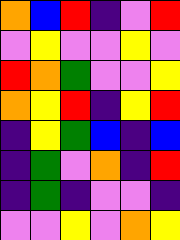[["orange", "blue", "red", "indigo", "violet", "red"], ["violet", "yellow", "violet", "violet", "yellow", "violet"], ["red", "orange", "green", "violet", "violet", "yellow"], ["orange", "yellow", "red", "indigo", "yellow", "red"], ["indigo", "yellow", "green", "blue", "indigo", "blue"], ["indigo", "green", "violet", "orange", "indigo", "red"], ["indigo", "green", "indigo", "violet", "violet", "indigo"], ["violet", "violet", "yellow", "violet", "orange", "yellow"]]